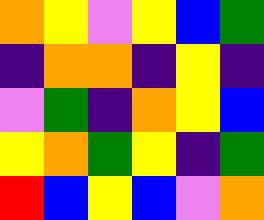[["orange", "yellow", "violet", "yellow", "blue", "green"], ["indigo", "orange", "orange", "indigo", "yellow", "indigo"], ["violet", "green", "indigo", "orange", "yellow", "blue"], ["yellow", "orange", "green", "yellow", "indigo", "green"], ["red", "blue", "yellow", "blue", "violet", "orange"]]